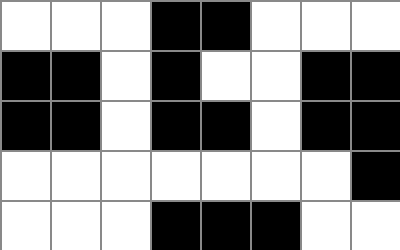[["white", "white", "white", "black", "black", "white", "white", "white"], ["black", "black", "white", "black", "white", "white", "black", "black"], ["black", "black", "white", "black", "black", "white", "black", "black"], ["white", "white", "white", "white", "white", "white", "white", "black"], ["white", "white", "white", "black", "black", "black", "white", "white"]]